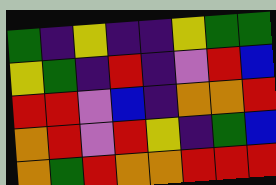[["green", "indigo", "yellow", "indigo", "indigo", "yellow", "green", "green"], ["yellow", "green", "indigo", "red", "indigo", "violet", "red", "blue"], ["red", "red", "violet", "blue", "indigo", "orange", "orange", "red"], ["orange", "red", "violet", "red", "yellow", "indigo", "green", "blue"], ["orange", "green", "red", "orange", "orange", "red", "red", "red"]]